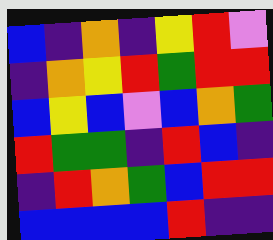[["blue", "indigo", "orange", "indigo", "yellow", "red", "violet"], ["indigo", "orange", "yellow", "red", "green", "red", "red"], ["blue", "yellow", "blue", "violet", "blue", "orange", "green"], ["red", "green", "green", "indigo", "red", "blue", "indigo"], ["indigo", "red", "orange", "green", "blue", "red", "red"], ["blue", "blue", "blue", "blue", "red", "indigo", "indigo"]]